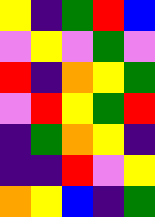[["yellow", "indigo", "green", "red", "blue"], ["violet", "yellow", "violet", "green", "violet"], ["red", "indigo", "orange", "yellow", "green"], ["violet", "red", "yellow", "green", "red"], ["indigo", "green", "orange", "yellow", "indigo"], ["indigo", "indigo", "red", "violet", "yellow"], ["orange", "yellow", "blue", "indigo", "green"]]